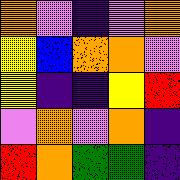[["orange", "violet", "indigo", "violet", "orange"], ["yellow", "blue", "orange", "orange", "violet"], ["yellow", "indigo", "indigo", "yellow", "red"], ["violet", "orange", "violet", "orange", "indigo"], ["red", "orange", "green", "green", "indigo"]]